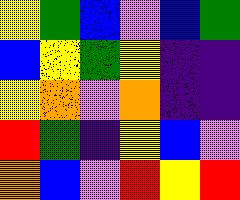[["yellow", "green", "blue", "violet", "blue", "green"], ["blue", "yellow", "green", "yellow", "indigo", "indigo"], ["yellow", "orange", "violet", "orange", "indigo", "indigo"], ["red", "green", "indigo", "yellow", "blue", "violet"], ["orange", "blue", "violet", "red", "yellow", "red"]]